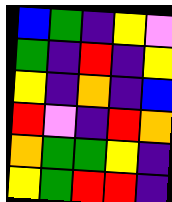[["blue", "green", "indigo", "yellow", "violet"], ["green", "indigo", "red", "indigo", "yellow"], ["yellow", "indigo", "orange", "indigo", "blue"], ["red", "violet", "indigo", "red", "orange"], ["orange", "green", "green", "yellow", "indigo"], ["yellow", "green", "red", "red", "indigo"]]